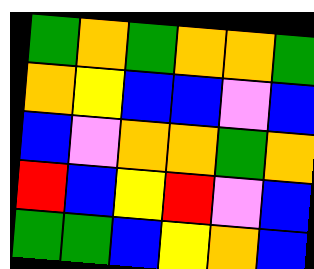[["green", "orange", "green", "orange", "orange", "green"], ["orange", "yellow", "blue", "blue", "violet", "blue"], ["blue", "violet", "orange", "orange", "green", "orange"], ["red", "blue", "yellow", "red", "violet", "blue"], ["green", "green", "blue", "yellow", "orange", "blue"]]